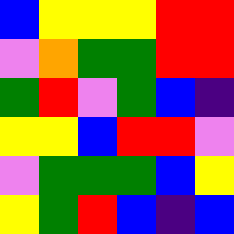[["blue", "yellow", "yellow", "yellow", "red", "red"], ["violet", "orange", "green", "green", "red", "red"], ["green", "red", "violet", "green", "blue", "indigo"], ["yellow", "yellow", "blue", "red", "red", "violet"], ["violet", "green", "green", "green", "blue", "yellow"], ["yellow", "green", "red", "blue", "indigo", "blue"]]